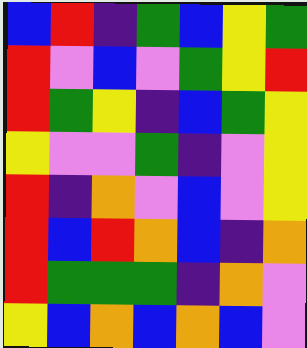[["blue", "red", "indigo", "green", "blue", "yellow", "green"], ["red", "violet", "blue", "violet", "green", "yellow", "red"], ["red", "green", "yellow", "indigo", "blue", "green", "yellow"], ["yellow", "violet", "violet", "green", "indigo", "violet", "yellow"], ["red", "indigo", "orange", "violet", "blue", "violet", "yellow"], ["red", "blue", "red", "orange", "blue", "indigo", "orange"], ["red", "green", "green", "green", "indigo", "orange", "violet"], ["yellow", "blue", "orange", "blue", "orange", "blue", "violet"]]